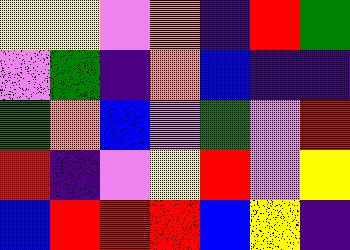[["yellow", "yellow", "violet", "orange", "indigo", "red", "green"], ["violet", "green", "indigo", "orange", "blue", "indigo", "indigo"], ["green", "orange", "blue", "violet", "green", "violet", "red"], ["red", "indigo", "violet", "yellow", "red", "violet", "yellow"], ["blue", "red", "red", "red", "blue", "yellow", "indigo"]]